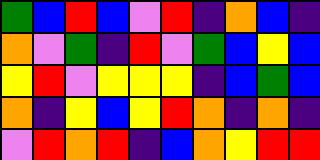[["green", "blue", "red", "blue", "violet", "red", "indigo", "orange", "blue", "indigo"], ["orange", "violet", "green", "indigo", "red", "violet", "green", "blue", "yellow", "blue"], ["yellow", "red", "violet", "yellow", "yellow", "yellow", "indigo", "blue", "green", "blue"], ["orange", "indigo", "yellow", "blue", "yellow", "red", "orange", "indigo", "orange", "indigo"], ["violet", "red", "orange", "red", "indigo", "blue", "orange", "yellow", "red", "red"]]